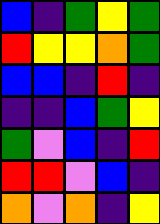[["blue", "indigo", "green", "yellow", "green"], ["red", "yellow", "yellow", "orange", "green"], ["blue", "blue", "indigo", "red", "indigo"], ["indigo", "indigo", "blue", "green", "yellow"], ["green", "violet", "blue", "indigo", "red"], ["red", "red", "violet", "blue", "indigo"], ["orange", "violet", "orange", "indigo", "yellow"]]